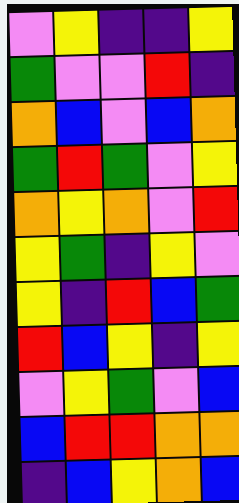[["violet", "yellow", "indigo", "indigo", "yellow"], ["green", "violet", "violet", "red", "indigo"], ["orange", "blue", "violet", "blue", "orange"], ["green", "red", "green", "violet", "yellow"], ["orange", "yellow", "orange", "violet", "red"], ["yellow", "green", "indigo", "yellow", "violet"], ["yellow", "indigo", "red", "blue", "green"], ["red", "blue", "yellow", "indigo", "yellow"], ["violet", "yellow", "green", "violet", "blue"], ["blue", "red", "red", "orange", "orange"], ["indigo", "blue", "yellow", "orange", "blue"]]